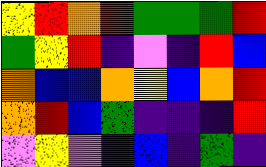[["yellow", "red", "orange", "red", "green", "green", "green", "red"], ["green", "yellow", "red", "indigo", "violet", "indigo", "red", "blue"], ["orange", "blue", "blue", "orange", "yellow", "blue", "orange", "red"], ["orange", "red", "blue", "green", "indigo", "indigo", "indigo", "red"], ["violet", "yellow", "violet", "indigo", "blue", "indigo", "green", "indigo"]]